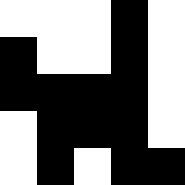[["white", "white", "white", "black", "white"], ["black", "white", "white", "black", "white"], ["black", "black", "black", "black", "white"], ["white", "black", "black", "black", "white"], ["white", "black", "white", "black", "black"]]